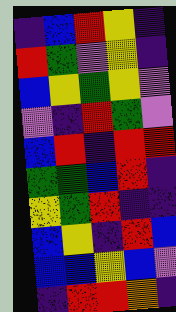[["indigo", "blue", "red", "yellow", "indigo"], ["red", "green", "violet", "yellow", "indigo"], ["blue", "yellow", "green", "yellow", "violet"], ["violet", "indigo", "red", "green", "violet"], ["blue", "red", "indigo", "red", "red"], ["green", "green", "blue", "red", "indigo"], ["yellow", "green", "red", "indigo", "indigo"], ["blue", "yellow", "indigo", "red", "blue"], ["blue", "blue", "yellow", "blue", "violet"], ["indigo", "red", "red", "orange", "indigo"]]